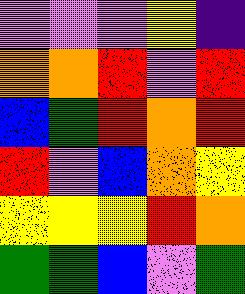[["violet", "violet", "violet", "yellow", "indigo"], ["orange", "orange", "red", "violet", "red"], ["blue", "green", "red", "orange", "red"], ["red", "violet", "blue", "orange", "yellow"], ["yellow", "yellow", "yellow", "red", "orange"], ["green", "green", "blue", "violet", "green"]]